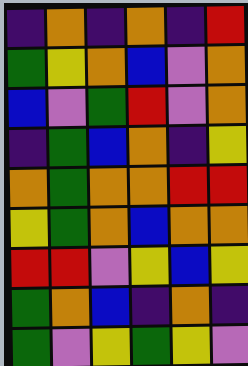[["indigo", "orange", "indigo", "orange", "indigo", "red"], ["green", "yellow", "orange", "blue", "violet", "orange"], ["blue", "violet", "green", "red", "violet", "orange"], ["indigo", "green", "blue", "orange", "indigo", "yellow"], ["orange", "green", "orange", "orange", "red", "red"], ["yellow", "green", "orange", "blue", "orange", "orange"], ["red", "red", "violet", "yellow", "blue", "yellow"], ["green", "orange", "blue", "indigo", "orange", "indigo"], ["green", "violet", "yellow", "green", "yellow", "violet"]]